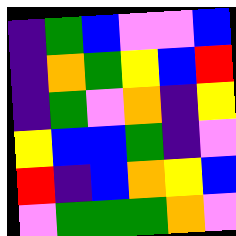[["indigo", "green", "blue", "violet", "violet", "blue"], ["indigo", "orange", "green", "yellow", "blue", "red"], ["indigo", "green", "violet", "orange", "indigo", "yellow"], ["yellow", "blue", "blue", "green", "indigo", "violet"], ["red", "indigo", "blue", "orange", "yellow", "blue"], ["violet", "green", "green", "green", "orange", "violet"]]